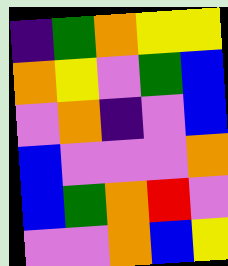[["indigo", "green", "orange", "yellow", "yellow"], ["orange", "yellow", "violet", "green", "blue"], ["violet", "orange", "indigo", "violet", "blue"], ["blue", "violet", "violet", "violet", "orange"], ["blue", "green", "orange", "red", "violet"], ["violet", "violet", "orange", "blue", "yellow"]]